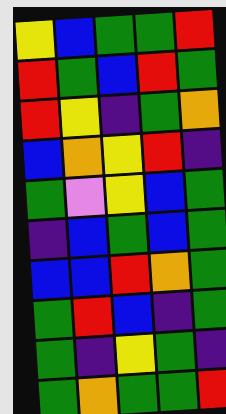[["yellow", "blue", "green", "green", "red"], ["red", "green", "blue", "red", "green"], ["red", "yellow", "indigo", "green", "orange"], ["blue", "orange", "yellow", "red", "indigo"], ["green", "violet", "yellow", "blue", "green"], ["indigo", "blue", "green", "blue", "green"], ["blue", "blue", "red", "orange", "green"], ["green", "red", "blue", "indigo", "green"], ["green", "indigo", "yellow", "green", "indigo"], ["green", "orange", "green", "green", "red"]]